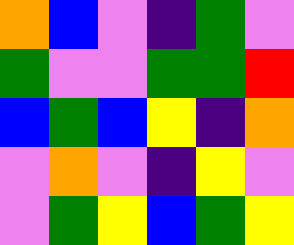[["orange", "blue", "violet", "indigo", "green", "violet"], ["green", "violet", "violet", "green", "green", "red"], ["blue", "green", "blue", "yellow", "indigo", "orange"], ["violet", "orange", "violet", "indigo", "yellow", "violet"], ["violet", "green", "yellow", "blue", "green", "yellow"]]